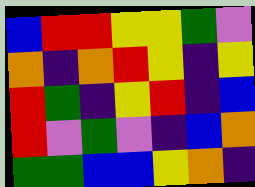[["blue", "red", "red", "yellow", "yellow", "green", "violet"], ["orange", "indigo", "orange", "red", "yellow", "indigo", "yellow"], ["red", "green", "indigo", "yellow", "red", "indigo", "blue"], ["red", "violet", "green", "violet", "indigo", "blue", "orange"], ["green", "green", "blue", "blue", "yellow", "orange", "indigo"]]